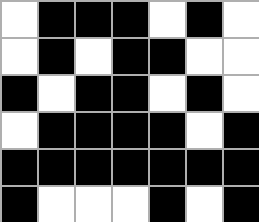[["white", "black", "black", "black", "white", "black", "white"], ["white", "black", "white", "black", "black", "white", "white"], ["black", "white", "black", "black", "white", "black", "white"], ["white", "black", "black", "black", "black", "white", "black"], ["black", "black", "black", "black", "black", "black", "black"], ["black", "white", "white", "white", "black", "white", "black"]]